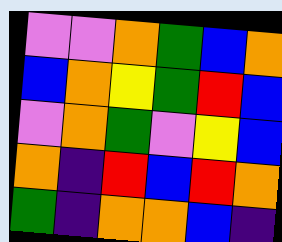[["violet", "violet", "orange", "green", "blue", "orange"], ["blue", "orange", "yellow", "green", "red", "blue"], ["violet", "orange", "green", "violet", "yellow", "blue"], ["orange", "indigo", "red", "blue", "red", "orange"], ["green", "indigo", "orange", "orange", "blue", "indigo"]]